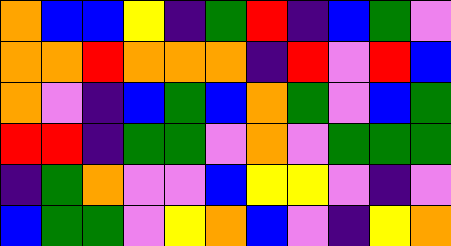[["orange", "blue", "blue", "yellow", "indigo", "green", "red", "indigo", "blue", "green", "violet"], ["orange", "orange", "red", "orange", "orange", "orange", "indigo", "red", "violet", "red", "blue"], ["orange", "violet", "indigo", "blue", "green", "blue", "orange", "green", "violet", "blue", "green"], ["red", "red", "indigo", "green", "green", "violet", "orange", "violet", "green", "green", "green"], ["indigo", "green", "orange", "violet", "violet", "blue", "yellow", "yellow", "violet", "indigo", "violet"], ["blue", "green", "green", "violet", "yellow", "orange", "blue", "violet", "indigo", "yellow", "orange"]]